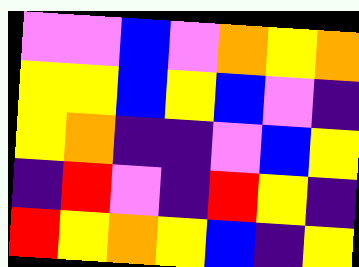[["violet", "violet", "blue", "violet", "orange", "yellow", "orange"], ["yellow", "yellow", "blue", "yellow", "blue", "violet", "indigo"], ["yellow", "orange", "indigo", "indigo", "violet", "blue", "yellow"], ["indigo", "red", "violet", "indigo", "red", "yellow", "indigo"], ["red", "yellow", "orange", "yellow", "blue", "indigo", "yellow"]]